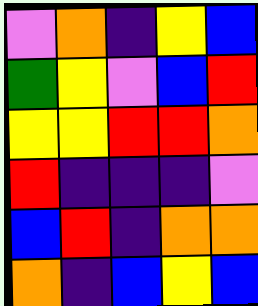[["violet", "orange", "indigo", "yellow", "blue"], ["green", "yellow", "violet", "blue", "red"], ["yellow", "yellow", "red", "red", "orange"], ["red", "indigo", "indigo", "indigo", "violet"], ["blue", "red", "indigo", "orange", "orange"], ["orange", "indigo", "blue", "yellow", "blue"]]